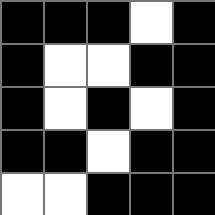[["black", "black", "black", "white", "black"], ["black", "white", "white", "black", "black"], ["black", "white", "black", "white", "black"], ["black", "black", "white", "black", "black"], ["white", "white", "black", "black", "black"]]